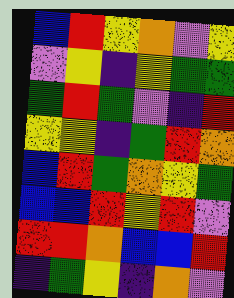[["blue", "red", "yellow", "orange", "violet", "yellow"], ["violet", "yellow", "indigo", "yellow", "green", "green"], ["green", "red", "green", "violet", "indigo", "red"], ["yellow", "yellow", "indigo", "green", "red", "orange"], ["blue", "red", "green", "orange", "yellow", "green"], ["blue", "blue", "red", "yellow", "red", "violet"], ["red", "red", "orange", "blue", "blue", "red"], ["indigo", "green", "yellow", "indigo", "orange", "violet"]]